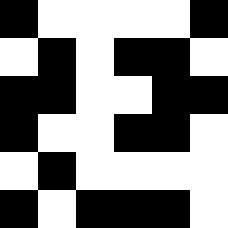[["black", "white", "white", "white", "white", "black"], ["white", "black", "white", "black", "black", "white"], ["black", "black", "white", "white", "black", "black"], ["black", "white", "white", "black", "black", "white"], ["white", "black", "white", "white", "white", "white"], ["black", "white", "black", "black", "black", "white"]]